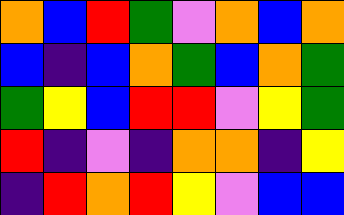[["orange", "blue", "red", "green", "violet", "orange", "blue", "orange"], ["blue", "indigo", "blue", "orange", "green", "blue", "orange", "green"], ["green", "yellow", "blue", "red", "red", "violet", "yellow", "green"], ["red", "indigo", "violet", "indigo", "orange", "orange", "indigo", "yellow"], ["indigo", "red", "orange", "red", "yellow", "violet", "blue", "blue"]]